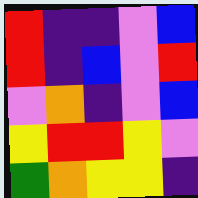[["red", "indigo", "indigo", "violet", "blue"], ["red", "indigo", "blue", "violet", "red"], ["violet", "orange", "indigo", "violet", "blue"], ["yellow", "red", "red", "yellow", "violet"], ["green", "orange", "yellow", "yellow", "indigo"]]